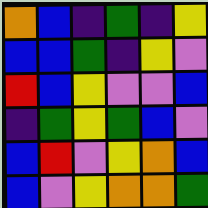[["orange", "blue", "indigo", "green", "indigo", "yellow"], ["blue", "blue", "green", "indigo", "yellow", "violet"], ["red", "blue", "yellow", "violet", "violet", "blue"], ["indigo", "green", "yellow", "green", "blue", "violet"], ["blue", "red", "violet", "yellow", "orange", "blue"], ["blue", "violet", "yellow", "orange", "orange", "green"]]